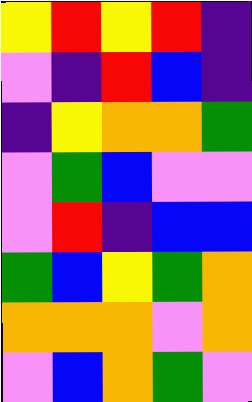[["yellow", "red", "yellow", "red", "indigo"], ["violet", "indigo", "red", "blue", "indigo"], ["indigo", "yellow", "orange", "orange", "green"], ["violet", "green", "blue", "violet", "violet"], ["violet", "red", "indigo", "blue", "blue"], ["green", "blue", "yellow", "green", "orange"], ["orange", "orange", "orange", "violet", "orange"], ["violet", "blue", "orange", "green", "violet"]]